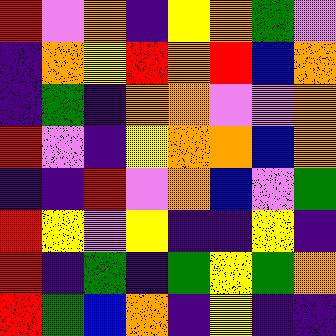[["red", "violet", "orange", "indigo", "yellow", "orange", "green", "violet"], ["indigo", "orange", "yellow", "red", "orange", "red", "blue", "orange"], ["indigo", "green", "indigo", "orange", "orange", "violet", "violet", "orange"], ["red", "violet", "indigo", "yellow", "orange", "orange", "blue", "orange"], ["indigo", "indigo", "red", "violet", "orange", "blue", "violet", "green"], ["red", "yellow", "violet", "yellow", "indigo", "indigo", "yellow", "indigo"], ["red", "indigo", "green", "indigo", "green", "yellow", "green", "orange"], ["red", "green", "blue", "orange", "indigo", "yellow", "indigo", "indigo"]]